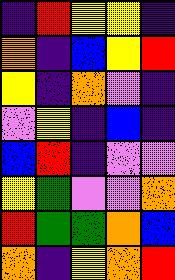[["indigo", "red", "yellow", "yellow", "indigo"], ["orange", "indigo", "blue", "yellow", "red"], ["yellow", "indigo", "orange", "violet", "indigo"], ["violet", "yellow", "indigo", "blue", "indigo"], ["blue", "red", "indigo", "violet", "violet"], ["yellow", "green", "violet", "violet", "orange"], ["red", "green", "green", "orange", "blue"], ["orange", "indigo", "yellow", "orange", "red"]]